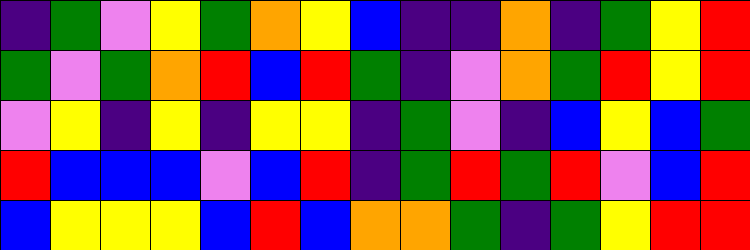[["indigo", "green", "violet", "yellow", "green", "orange", "yellow", "blue", "indigo", "indigo", "orange", "indigo", "green", "yellow", "red"], ["green", "violet", "green", "orange", "red", "blue", "red", "green", "indigo", "violet", "orange", "green", "red", "yellow", "red"], ["violet", "yellow", "indigo", "yellow", "indigo", "yellow", "yellow", "indigo", "green", "violet", "indigo", "blue", "yellow", "blue", "green"], ["red", "blue", "blue", "blue", "violet", "blue", "red", "indigo", "green", "red", "green", "red", "violet", "blue", "red"], ["blue", "yellow", "yellow", "yellow", "blue", "red", "blue", "orange", "orange", "green", "indigo", "green", "yellow", "red", "red"]]